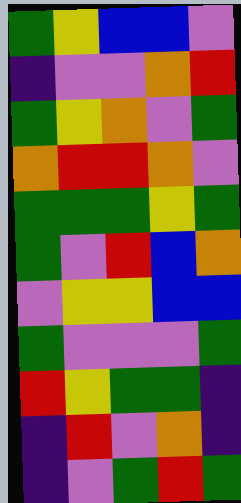[["green", "yellow", "blue", "blue", "violet"], ["indigo", "violet", "violet", "orange", "red"], ["green", "yellow", "orange", "violet", "green"], ["orange", "red", "red", "orange", "violet"], ["green", "green", "green", "yellow", "green"], ["green", "violet", "red", "blue", "orange"], ["violet", "yellow", "yellow", "blue", "blue"], ["green", "violet", "violet", "violet", "green"], ["red", "yellow", "green", "green", "indigo"], ["indigo", "red", "violet", "orange", "indigo"], ["indigo", "violet", "green", "red", "green"]]